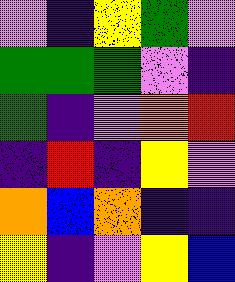[["violet", "indigo", "yellow", "green", "violet"], ["green", "green", "green", "violet", "indigo"], ["green", "indigo", "violet", "orange", "red"], ["indigo", "red", "indigo", "yellow", "violet"], ["orange", "blue", "orange", "indigo", "indigo"], ["yellow", "indigo", "violet", "yellow", "blue"]]